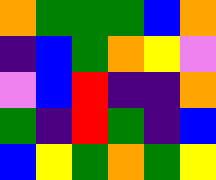[["orange", "green", "green", "green", "blue", "orange"], ["indigo", "blue", "green", "orange", "yellow", "violet"], ["violet", "blue", "red", "indigo", "indigo", "orange"], ["green", "indigo", "red", "green", "indigo", "blue"], ["blue", "yellow", "green", "orange", "green", "yellow"]]